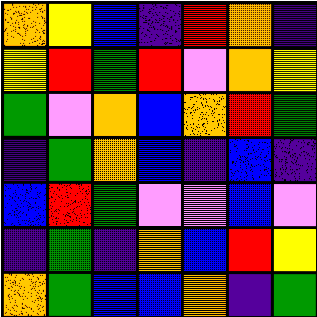[["orange", "yellow", "blue", "indigo", "red", "orange", "indigo"], ["yellow", "red", "green", "red", "violet", "orange", "yellow"], ["green", "violet", "orange", "blue", "orange", "red", "green"], ["indigo", "green", "orange", "blue", "indigo", "blue", "indigo"], ["blue", "red", "green", "violet", "violet", "blue", "violet"], ["indigo", "green", "indigo", "orange", "blue", "red", "yellow"], ["orange", "green", "blue", "blue", "orange", "indigo", "green"]]